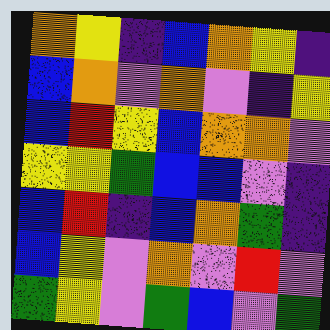[["orange", "yellow", "indigo", "blue", "orange", "yellow", "indigo"], ["blue", "orange", "violet", "orange", "violet", "indigo", "yellow"], ["blue", "red", "yellow", "blue", "orange", "orange", "violet"], ["yellow", "yellow", "green", "blue", "blue", "violet", "indigo"], ["blue", "red", "indigo", "blue", "orange", "green", "indigo"], ["blue", "yellow", "violet", "orange", "violet", "red", "violet"], ["green", "yellow", "violet", "green", "blue", "violet", "green"]]